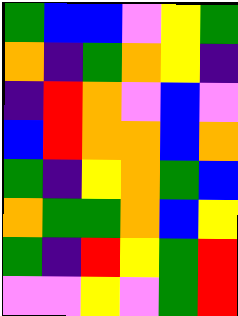[["green", "blue", "blue", "violet", "yellow", "green"], ["orange", "indigo", "green", "orange", "yellow", "indigo"], ["indigo", "red", "orange", "violet", "blue", "violet"], ["blue", "red", "orange", "orange", "blue", "orange"], ["green", "indigo", "yellow", "orange", "green", "blue"], ["orange", "green", "green", "orange", "blue", "yellow"], ["green", "indigo", "red", "yellow", "green", "red"], ["violet", "violet", "yellow", "violet", "green", "red"]]